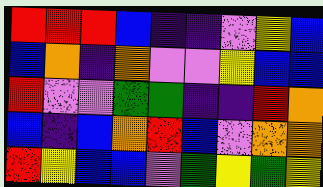[["red", "red", "red", "blue", "indigo", "indigo", "violet", "yellow", "blue"], ["blue", "orange", "indigo", "orange", "violet", "violet", "yellow", "blue", "blue"], ["red", "violet", "violet", "green", "green", "indigo", "indigo", "red", "orange"], ["blue", "indigo", "blue", "orange", "red", "blue", "violet", "orange", "orange"], ["red", "yellow", "blue", "blue", "violet", "green", "yellow", "green", "yellow"]]